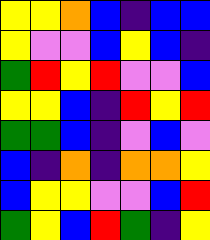[["yellow", "yellow", "orange", "blue", "indigo", "blue", "blue"], ["yellow", "violet", "violet", "blue", "yellow", "blue", "indigo"], ["green", "red", "yellow", "red", "violet", "violet", "blue"], ["yellow", "yellow", "blue", "indigo", "red", "yellow", "red"], ["green", "green", "blue", "indigo", "violet", "blue", "violet"], ["blue", "indigo", "orange", "indigo", "orange", "orange", "yellow"], ["blue", "yellow", "yellow", "violet", "violet", "blue", "red"], ["green", "yellow", "blue", "red", "green", "indigo", "yellow"]]